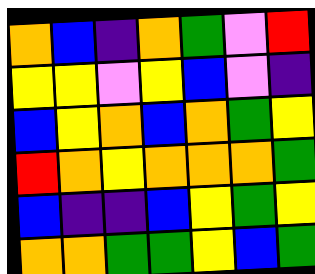[["orange", "blue", "indigo", "orange", "green", "violet", "red"], ["yellow", "yellow", "violet", "yellow", "blue", "violet", "indigo"], ["blue", "yellow", "orange", "blue", "orange", "green", "yellow"], ["red", "orange", "yellow", "orange", "orange", "orange", "green"], ["blue", "indigo", "indigo", "blue", "yellow", "green", "yellow"], ["orange", "orange", "green", "green", "yellow", "blue", "green"]]